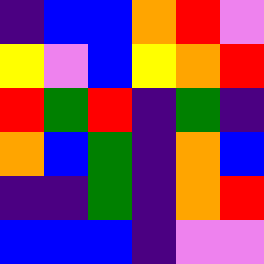[["indigo", "blue", "blue", "orange", "red", "violet"], ["yellow", "violet", "blue", "yellow", "orange", "red"], ["red", "green", "red", "indigo", "green", "indigo"], ["orange", "blue", "green", "indigo", "orange", "blue"], ["indigo", "indigo", "green", "indigo", "orange", "red"], ["blue", "blue", "blue", "indigo", "violet", "violet"]]